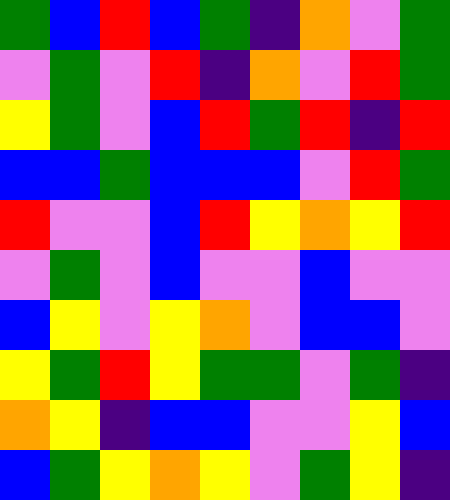[["green", "blue", "red", "blue", "green", "indigo", "orange", "violet", "green"], ["violet", "green", "violet", "red", "indigo", "orange", "violet", "red", "green"], ["yellow", "green", "violet", "blue", "red", "green", "red", "indigo", "red"], ["blue", "blue", "green", "blue", "blue", "blue", "violet", "red", "green"], ["red", "violet", "violet", "blue", "red", "yellow", "orange", "yellow", "red"], ["violet", "green", "violet", "blue", "violet", "violet", "blue", "violet", "violet"], ["blue", "yellow", "violet", "yellow", "orange", "violet", "blue", "blue", "violet"], ["yellow", "green", "red", "yellow", "green", "green", "violet", "green", "indigo"], ["orange", "yellow", "indigo", "blue", "blue", "violet", "violet", "yellow", "blue"], ["blue", "green", "yellow", "orange", "yellow", "violet", "green", "yellow", "indigo"]]